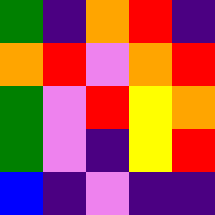[["green", "indigo", "orange", "red", "indigo"], ["orange", "red", "violet", "orange", "red"], ["green", "violet", "red", "yellow", "orange"], ["green", "violet", "indigo", "yellow", "red"], ["blue", "indigo", "violet", "indigo", "indigo"]]